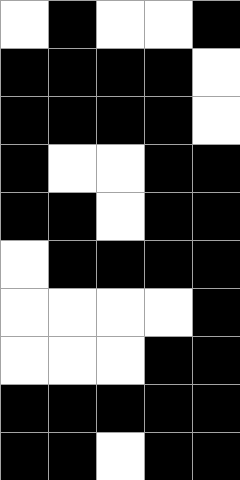[["white", "black", "white", "white", "black"], ["black", "black", "black", "black", "white"], ["black", "black", "black", "black", "white"], ["black", "white", "white", "black", "black"], ["black", "black", "white", "black", "black"], ["white", "black", "black", "black", "black"], ["white", "white", "white", "white", "black"], ["white", "white", "white", "black", "black"], ["black", "black", "black", "black", "black"], ["black", "black", "white", "black", "black"]]